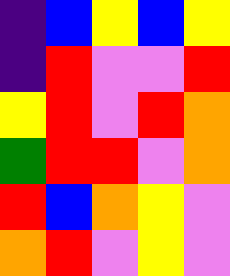[["indigo", "blue", "yellow", "blue", "yellow"], ["indigo", "red", "violet", "violet", "red"], ["yellow", "red", "violet", "red", "orange"], ["green", "red", "red", "violet", "orange"], ["red", "blue", "orange", "yellow", "violet"], ["orange", "red", "violet", "yellow", "violet"]]